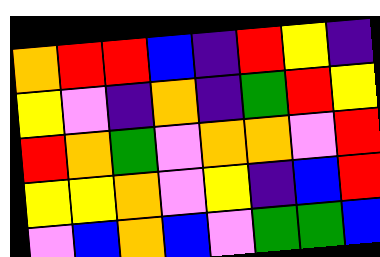[["orange", "red", "red", "blue", "indigo", "red", "yellow", "indigo"], ["yellow", "violet", "indigo", "orange", "indigo", "green", "red", "yellow"], ["red", "orange", "green", "violet", "orange", "orange", "violet", "red"], ["yellow", "yellow", "orange", "violet", "yellow", "indigo", "blue", "red"], ["violet", "blue", "orange", "blue", "violet", "green", "green", "blue"]]